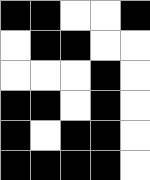[["black", "black", "white", "white", "black"], ["white", "black", "black", "white", "white"], ["white", "white", "white", "black", "white"], ["black", "black", "white", "black", "white"], ["black", "white", "black", "black", "white"], ["black", "black", "black", "black", "white"]]